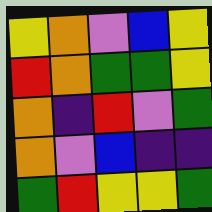[["yellow", "orange", "violet", "blue", "yellow"], ["red", "orange", "green", "green", "yellow"], ["orange", "indigo", "red", "violet", "green"], ["orange", "violet", "blue", "indigo", "indigo"], ["green", "red", "yellow", "yellow", "green"]]